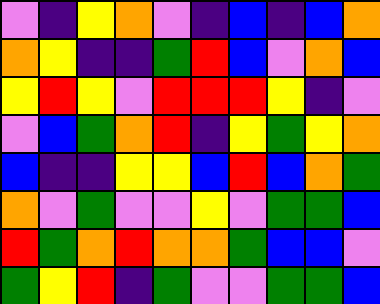[["violet", "indigo", "yellow", "orange", "violet", "indigo", "blue", "indigo", "blue", "orange"], ["orange", "yellow", "indigo", "indigo", "green", "red", "blue", "violet", "orange", "blue"], ["yellow", "red", "yellow", "violet", "red", "red", "red", "yellow", "indigo", "violet"], ["violet", "blue", "green", "orange", "red", "indigo", "yellow", "green", "yellow", "orange"], ["blue", "indigo", "indigo", "yellow", "yellow", "blue", "red", "blue", "orange", "green"], ["orange", "violet", "green", "violet", "violet", "yellow", "violet", "green", "green", "blue"], ["red", "green", "orange", "red", "orange", "orange", "green", "blue", "blue", "violet"], ["green", "yellow", "red", "indigo", "green", "violet", "violet", "green", "green", "blue"]]